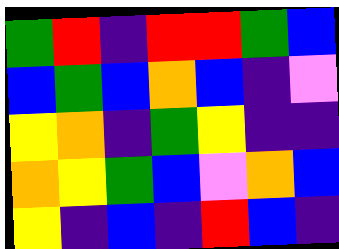[["green", "red", "indigo", "red", "red", "green", "blue"], ["blue", "green", "blue", "orange", "blue", "indigo", "violet"], ["yellow", "orange", "indigo", "green", "yellow", "indigo", "indigo"], ["orange", "yellow", "green", "blue", "violet", "orange", "blue"], ["yellow", "indigo", "blue", "indigo", "red", "blue", "indigo"]]